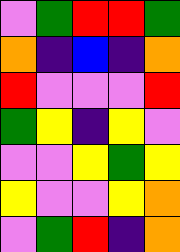[["violet", "green", "red", "red", "green"], ["orange", "indigo", "blue", "indigo", "orange"], ["red", "violet", "violet", "violet", "red"], ["green", "yellow", "indigo", "yellow", "violet"], ["violet", "violet", "yellow", "green", "yellow"], ["yellow", "violet", "violet", "yellow", "orange"], ["violet", "green", "red", "indigo", "orange"]]